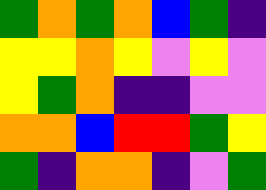[["green", "orange", "green", "orange", "blue", "green", "indigo"], ["yellow", "yellow", "orange", "yellow", "violet", "yellow", "violet"], ["yellow", "green", "orange", "indigo", "indigo", "violet", "violet"], ["orange", "orange", "blue", "red", "red", "green", "yellow"], ["green", "indigo", "orange", "orange", "indigo", "violet", "green"]]